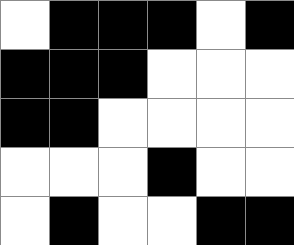[["white", "black", "black", "black", "white", "black"], ["black", "black", "black", "white", "white", "white"], ["black", "black", "white", "white", "white", "white"], ["white", "white", "white", "black", "white", "white"], ["white", "black", "white", "white", "black", "black"]]